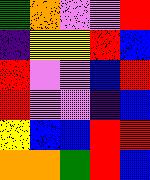[["green", "orange", "violet", "violet", "red"], ["indigo", "yellow", "yellow", "red", "blue"], ["red", "violet", "violet", "blue", "red"], ["red", "violet", "violet", "indigo", "blue"], ["yellow", "blue", "blue", "red", "red"], ["orange", "orange", "green", "red", "blue"]]